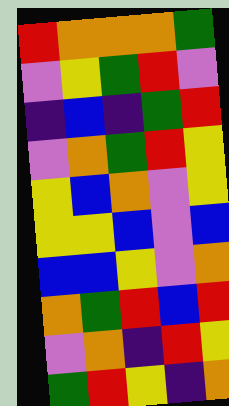[["red", "orange", "orange", "orange", "green"], ["violet", "yellow", "green", "red", "violet"], ["indigo", "blue", "indigo", "green", "red"], ["violet", "orange", "green", "red", "yellow"], ["yellow", "blue", "orange", "violet", "yellow"], ["yellow", "yellow", "blue", "violet", "blue"], ["blue", "blue", "yellow", "violet", "orange"], ["orange", "green", "red", "blue", "red"], ["violet", "orange", "indigo", "red", "yellow"], ["green", "red", "yellow", "indigo", "orange"]]